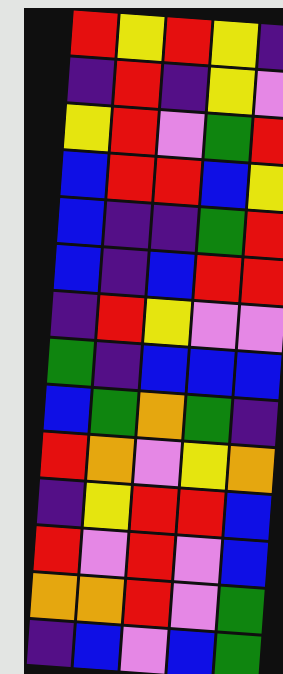[["red", "yellow", "red", "yellow", "indigo"], ["indigo", "red", "indigo", "yellow", "violet"], ["yellow", "red", "violet", "green", "red"], ["blue", "red", "red", "blue", "yellow"], ["blue", "indigo", "indigo", "green", "red"], ["blue", "indigo", "blue", "red", "red"], ["indigo", "red", "yellow", "violet", "violet"], ["green", "indigo", "blue", "blue", "blue"], ["blue", "green", "orange", "green", "indigo"], ["red", "orange", "violet", "yellow", "orange"], ["indigo", "yellow", "red", "red", "blue"], ["red", "violet", "red", "violet", "blue"], ["orange", "orange", "red", "violet", "green"], ["indigo", "blue", "violet", "blue", "green"]]